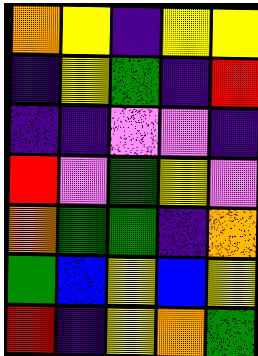[["orange", "yellow", "indigo", "yellow", "yellow"], ["indigo", "yellow", "green", "indigo", "red"], ["indigo", "indigo", "violet", "violet", "indigo"], ["red", "violet", "green", "yellow", "violet"], ["orange", "green", "green", "indigo", "orange"], ["green", "blue", "yellow", "blue", "yellow"], ["red", "indigo", "yellow", "orange", "green"]]